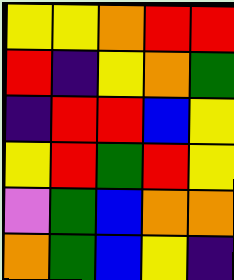[["yellow", "yellow", "orange", "red", "red"], ["red", "indigo", "yellow", "orange", "green"], ["indigo", "red", "red", "blue", "yellow"], ["yellow", "red", "green", "red", "yellow"], ["violet", "green", "blue", "orange", "orange"], ["orange", "green", "blue", "yellow", "indigo"]]